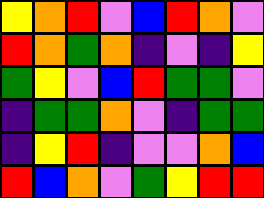[["yellow", "orange", "red", "violet", "blue", "red", "orange", "violet"], ["red", "orange", "green", "orange", "indigo", "violet", "indigo", "yellow"], ["green", "yellow", "violet", "blue", "red", "green", "green", "violet"], ["indigo", "green", "green", "orange", "violet", "indigo", "green", "green"], ["indigo", "yellow", "red", "indigo", "violet", "violet", "orange", "blue"], ["red", "blue", "orange", "violet", "green", "yellow", "red", "red"]]